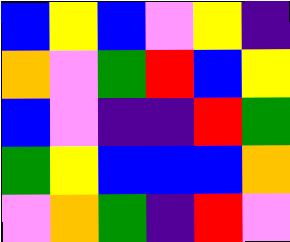[["blue", "yellow", "blue", "violet", "yellow", "indigo"], ["orange", "violet", "green", "red", "blue", "yellow"], ["blue", "violet", "indigo", "indigo", "red", "green"], ["green", "yellow", "blue", "blue", "blue", "orange"], ["violet", "orange", "green", "indigo", "red", "violet"]]